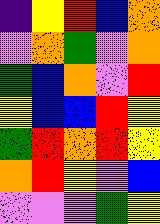[["indigo", "yellow", "red", "blue", "orange"], ["violet", "orange", "green", "violet", "orange"], ["green", "blue", "orange", "violet", "red"], ["yellow", "blue", "blue", "red", "yellow"], ["green", "red", "orange", "red", "yellow"], ["orange", "red", "yellow", "violet", "blue"], ["violet", "violet", "violet", "green", "yellow"]]